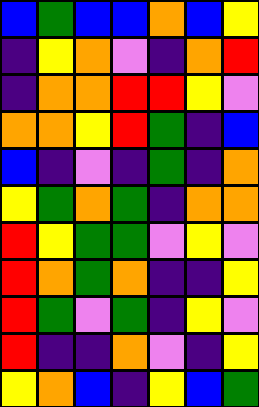[["blue", "green", "blue", "blue", "orange", "blue", "yellow"], ["indigo", "yellow", "orange", "violet", "indigo", "orange", "red"], ["indigo", "orange", "orange", "red", "red", "yellow", "violet"], ["orange", "orange", "yellow", "red", "green", "indigo", "blue"], ["blue", "indigo", "violet", "indigo", "green", "indigo", "orange"], ["yellow", "green", "orange", "green", "indigo", "orange", "orange"], ["red", "yellow", "green", "green", "violet", "yellow", "violet"], ["red", "orange", "green", "orange", "indigo", "indigo", "yellow"], ["red", "green", "violet", "green", "indigo", "yellow", "violet"], ["red", "indigo", "indigo", "orange", "violet", "indigo", "yellow"], ["yellow", "orange", "blue", "indigo", "yellow", "blue", "green"]]